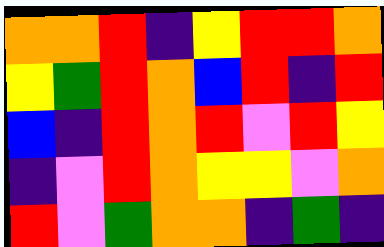[["orange", "orange", "red", "indigo", "yellow", "red", "red", "orange"], ["yellow", "green", "red", "orange", "blue", "red", "indigo", "red"], ["blue", "indigo", "red", "orange", "red", "violet", "red", "yellow"], ["indigo", "violet", "red", "orange", "yellow", "yellow", "violet", "orange"], ["red", "violet", "green", "orange", "orange", "indigo", "green", "indigo"]]